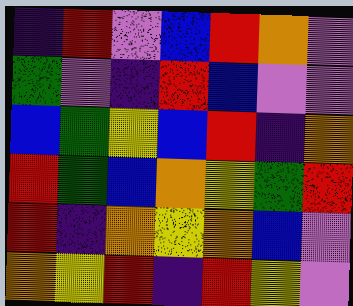[["indigo", "red", "violet", "blue", "red", "orange", "violet"], ["green", "violet", "indigo", "red", "blue", "violet", "violet"], ["blue", "green", "yellow", "blue", "red", "indigo", "orange"], ["red", "green", "blue", "orange", "yellow", "green", "red"], ["red", "indigo", "orange", "yellow", "orange", "blue", "violet"], ["orange", "yellow", "red", "indigo", "red", "yellow", "violet"]]